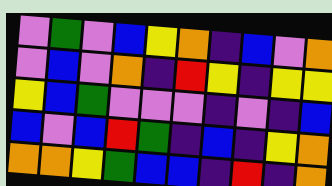[["violet", "green", "violet", "blue", "yellow", "orange", "indigo", "blue", "violet", "orange"], ["violet", "blue", "violet", "orange", "indigo", "red", "yellow", "indigo", "yellow", "yellow"], ["yellow", "blue", "green", "violet", "violet", "violet", "indigo", "violet", "indigo", "blue"], ["blue", "violet", "blue", "red", "green", "indigo", "blue", "indigo", "yellow", "orange"], ["orange", "orange", "yellow", "green", "blue", "blue", "indigo", "red", "indigo", "orange"]]